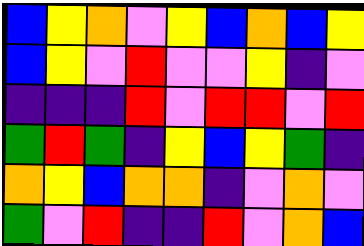[["blue", "yellow", "orange", "violet", "yellow", "blue", "orange", "blue", "yellow"], ["blue", "yellow", "violet", "red", "violet", "violet", "yellow", "indigo", "violet"], ["indigo", "indigo", "indigo", "red", "violet", "red", "red", "violet", "red"], ["green", "red", "green", "indigo", "yellow", "blue", "yellow", "green", "indigo"], ["orange", "yellow", "blue", "orange", "orange", "indigo", "violet", "orange", "violet"], ["green", "violet", "red", "indigo", "indigo", "red", "violet", "orange", "blue"]]